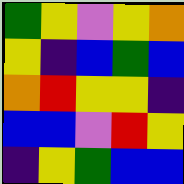[["green", "yellow", "violet", "yellow", "orange"], ["yellow", "indigo", "blue", "green", "blue"], ["orange", "red", "yellow", "yellow", "indigo"], ["blue", "blue", "violet", "red", "yellow"], ["indigo", "yellow", "green", "blue", "blue"]]